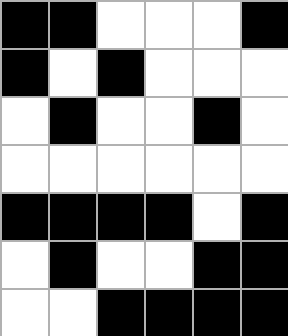[["black", "black", "white", "white", "white", "black"], ["black", "white", "black", "white", "white", "white"], ["white", "black", "white", "white", "black", "white"], ["white", "white", "white", "white", "white", "white"], ["black", "black", "black", "black", "white", "black"], ["white", "black", "white", "white", "black", "black"], ["white", "white", "black", "black", "black", "black"]]